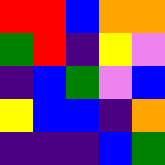[["red", "red", "blue", "orange", "orange"], ["green", "red", "indigo", "yellow", "violet"], ["indigo", "blue", "green", "violet", "blue"], ["yellow", "blue", "blue", "indigo", "orange"], ["indigo", "indigo", "indigo", "blue", "green"]]